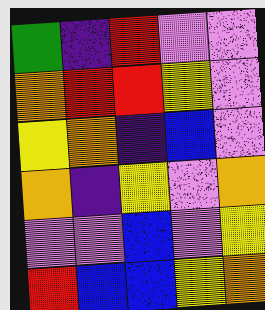[["green", "indigo", "red", "violet", "violet"], ["orange", "red", "red", "yellow", "violet"], ["yellow", "orange", "indigo", "blue", "violet"], ["orange", "indigo", "yellow", "violet", "orange"], ["violet", "violet", "blue", "violet", "yellow"], ["red", "blue", "blue", "yellow", "orange"]]